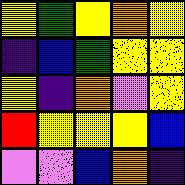[["yellow", "green", "yellow", "orange", "yellow"], ["indigo", "blue", "green", "yellow", "yellow"], ["yellow", "indigo", "orange", "violet", "yellow"], ["red", "yellow", "yellow", "yellow", "blue"], ["violet", "violet", "blue", "orange", "indigo"]]